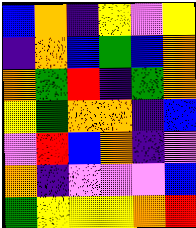[["blue", "orange", "indigo", "yellow", "violet", "yellow"], ["indigo", "orange", "blue", "green", "blue", "orange"], ["orange", "green", "red", "indigo", "green", "orange"], ["yellow", "green", "orange", "orange", "indigo", "blue"], ["violet", "red", "blue", "orange", "indigo", "violet"], ["orange", "indigo", "violet", "violet", "violet", "blue"], ["green", "yellow", "yellow", "yellow", "orange", "red"]]